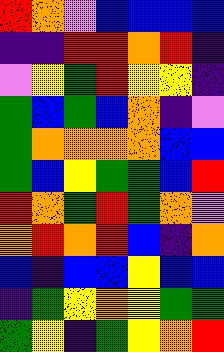[["red", "orange", "violet", "blue", "blue", "blue", "blue"], ["indigo", "indigo", "red", "red", "orange", "red", "indigo"], ["violet", "yellow", "green", "red", "yellow", "yellow", "indigo"], ["green", "blue", "green", "blue", "orange", "indigo", "violet"], ["green", "orange", "orange", "orange", "orange", "blue", "blue"], ["green", "blue", "yellow", "green", "green", "blue", "red"], ["red", "orange", "green", "red", "green", "orange", "violet"], ["orange", "red", "orange", "red", "blue", "indigo", "orange"], ["blue", "indigo", "blue", "blue", "yellow", "blue", "blue"], ["indigo", "green", "yellow", "orange", "yellow", "green", "green"], ["green", "yellow", "indigo", "green", "yellow", "orange", "red"]]